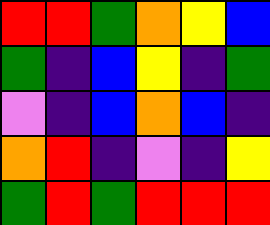[["red", "red", "green", "orange", "yellow", "blue"], ["green", "indigo", "blue", "yellow", "indigo", "green"], ["violet", "indigo", "blue", "orange", "blue", "indigo"], ["orange", "red", "indigo", "violet", "indigo", "yellow"], ["green", "red", "green", "red", "red", "red"]]